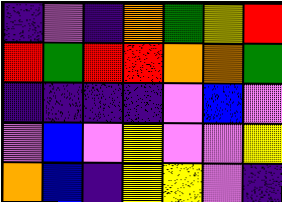[["indigo", "violet", "indigo", "orange", "green", "yellow", "red"], ["red", "green", "red", "red", "orange", "orange", "green"], ["indigo", "indigo", "indigo", "indigo", "violet", "blue", "violet"], ["violet", "blue", "violet", "yellow", "violet", "violet", "yellow"], ["orange", "blue", "indigo", "yellow", "yellow", "violet", "indigo"]]